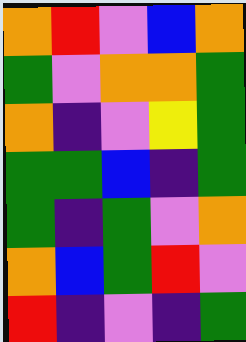[["orange", "red", "violet", "blue", "orange"], ["green", "violet", "orange", "orange", "green"], ["orange", "indigo", "violet", "yellow", "green"], ["green", "green", "blue", "indigo", "green"], ["green", "indigo", "green", "violet", "orange"], ["orange", "blue", "green", "red", "violet"], ["red", "indigo", "violet", "indigo", "green"]]